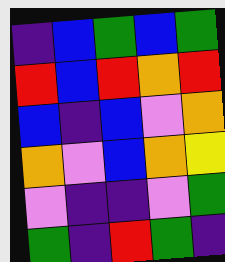[["indigo", "blue", "green", "blue", "green"], ["red", "blue", "red", "orange", "red"], ["blue", "indigo", "blue", "violet", "orange"], ["orange", "violet", "blue", "orange", "yellow"], ["violet", "indigo", "indigo", "violet", "green"], ["green", "indigo", "red", "green", "indigo"]]